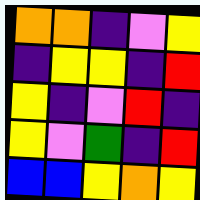[["orange", "orange", "indigo", "violet", "yellow"], ["indigo", "yellow", "yellow", "indigo", "red"], ["yellow", "indigo", "violet", "red", "indigo"], ["yellow", "violet", "green", "indigo", "red"], ["blue", "blue", "yellow", "orange", "yellow"]]